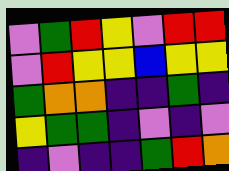[["violet", "green", "red", "yellow", "violet", "red", "red"], ["violet", "red", "yellow", "yellow", "blue", "yellow", "yellow"], ["green", "orange", "orange", "indigo", "indigo", "green", "indigo"], ["yellow", "green", "green", "indigo", "violet", "indigo", "violet"], ["indigo", "violet", "indigo", "indigo", "green", "red", "orange"]]